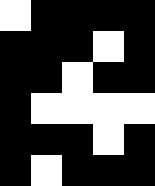[["white", "black", "black", "black", "black"], ["black", "black", "black", "white", "black"], ["black", "black", "white", "black", "black"], ["black", "white", "white", "white", "white"], ["black", "black", "black", "white", "black"], ["black", "white", "black", "black", "black"]]